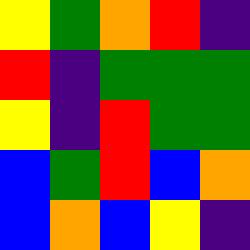[["yellow", "green", "orange", "red", "indigo"], ["red", "indigo", "green", "green", "green"], ["yellow", "indigo", "red", "green", "green"], ["blue", "green", "red", "blue", "orange"], ["blue", "orange", "blue", "yellow", "indigo"]]